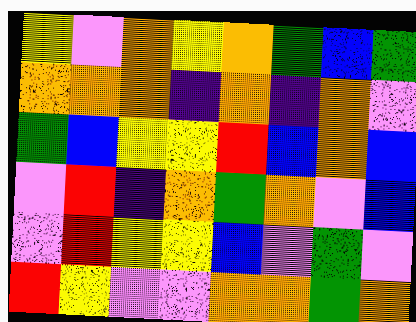[["yellow", "violet", "orange", "yellow", "orange", "green", "blue", "green"], ["orange", "orange", "orange", "indigo", "orange", "indigo", "orange", "violet"], ["green", "blue", "yellow", "yellow", "red", "blue", "orange", "blue"], ["violet", "red", "indigo", "orange", "green", "orange", "violet", "blue"], ["violet", "red", "yellow", "yellow", "blue", "violet", "green", "violet"], ["red", "yellow", "violet", "violet", "orange", "orange", "green", "orange"]]